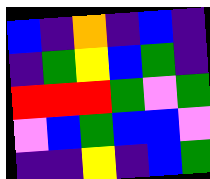[["blue", "indigo", "orange", "indigo", "blue", "indigo"], ["indigo", "green", "yellow", "blue", "green", "indigo"], ["red", "red", "red", "green", "violet", "green"], ["violet", "blue", "green", "blue", "blue", "violet"], ["indigo", "indigo", "yellow", "indigo", "blue", "green"]]